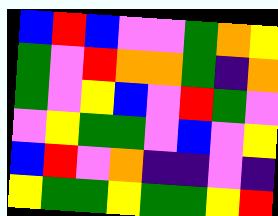[["blue", "red", "blue", "violet", "violet", "green", "orange", "yellow"], ["green", "violet", "red", "orange", "orange", "green", "indigo", "orange"], ["green", "violet", "yellow", "blue", "violet", "red", "green", "violet"], ["violet", "yellow", "green", "green", "violet", "blue", "violet", "yellow"], ["blue", "red", "violet", "orange", "indigo", "indigo", "violet", "indigo"], ["yellow", "green", "green", "yellow", "green", "green", "yellow", "red"]]